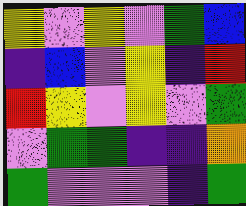[["yellow", "violet", "yellow", "violet", "green", "blue"], ["indigo", "blue", "violet", "yellow", "indigo", "red"], ["red", "yellow", "violet", "yellow", "violet", "green"], ["violet", "green", "green", "indigo", "indigo", "orange"], ["green", "violet", "violet", "violet", "indigo", "green"]]